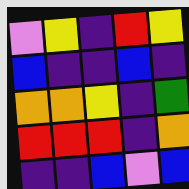[["violet", "yellow", "indigo", "red", "yellow"], ["blue", "indigo", "indigo", "blue", "indigo"], ["orange", "orange", "yellow", "indigo", "green"], ["red", "red", "red", "indigo", "orange"], ["indigo", "indigo", "blue", "violet", "blue"]]